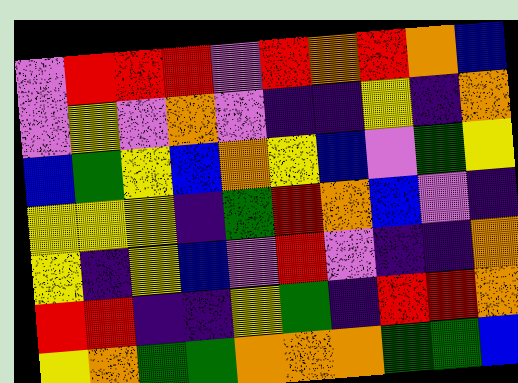[["violet", "red", "red", "red", "violet", "red", "orange", "red", "orange", "blue"], ["violet", "yellow", "violet", "orange", "violet", "indigo", "indigo", "yellow", "indigo", "orange"], ["blue", "green", "yellow", "blue", "orange", "yellow", "blue", "violet", "green", "yellow"], ["yellow", "yellow", "yellow", "indigo", "green", "red", "orange", "blue", "violet", "indigo"], ["yellow", "indigo", "yellow", "blue", "violet", "red", "violet", "indigo", "indigo", "orange"], ["red", "red", "indigo", "indigo", "yellow", "green", "indigo", "red", "red", "orange"], ["yellow", "orange", "green", "green", "orange", "orange", "orange", "green", "green", "blue"]]